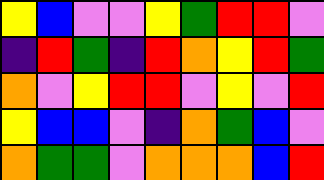[["yellow", "blue", "violet", "violet", "yellow", "green", "red", "red", "violet"], ["indigo", "red", "green", "indigo", "red", "orange", "yellow", "red", "green"], ["orange", "violet", "yellow", "red", "red", "violet", "yellow", "violet", "red"], ["yellow", "blue", "blue", "violet", "indigo", "orange", "green", "blue", "violet"], ["orange", "green", "green", "violet", "orange", "orange", "orange", "blue", "red"]]